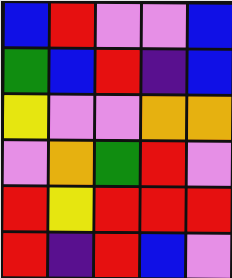[["blue", "red", "violet", "violet", "blue"], ["green", "blue", "red", "indigo", "blue"], ["yellow", "violet", "violet", "orange", "orange"], ["violet", "orange", "green", "red", "violet"], ["red", "yellow", "red", "red", "red"], ["red", "indigo", "red", "blue", "violet"]]